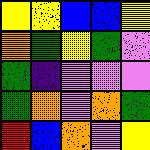[["yellow", "yellow", "blue", "blue", "yellow"], ["orange", "green", "yellow", "green", "violet"], ["green", "indigo", "violet", "violet", "violet"], ["green", "orange", "violet", "orange", "green"], ["red", "blue", "orange", "violet", "yellow"]]